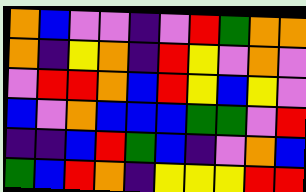[["orange", "blue", "violet", "violet", "indigo", "violet", "red", "green", "orange", "orange"], ["orange", "indigo", "yellow", "orange", "indigo", "red", "yellow", "violet", "orange", "violet"], ["violet", "red", "red", "orange", "blue", "red", "yellow", "blue", "yellow", "violet"], ["blue", "violet", "orange", "blue", "blue", "blue", "green", "green", "violet", "red"], ["indigo", "indigo", "blue", "red", "green", "blue", "indigo", "violet", "orange", "blue"], ["green", "blue", "red", "orange", "indigo", "yellow", "yellow", "yellow", "red", "red"]]